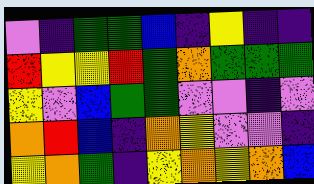[["violet", "indigo", "green", "green", "blue", "indigo", "yellow", "indigo", "indigo"], ["red", "yellow", "yellow", "red", "green", "orange", "green", "green", "green"], ["yellow", "violet", "blue", "green", "green", "violet", "violet", "indigo", "violet"], ["orange", "red", "blue", "indigo", "orange", "yellow", "violet", "violet", "indigo"], ["yellow", "orange", "green", "indigo", "yellow", "orange", "yellow", "orange", "blue"]]